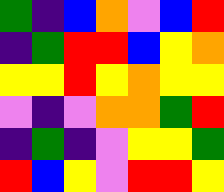[["green", "indigo", "blue", "orange", "violet", "blue", "red"], ["indigo", "green", "red", "red", "blue", "yellow", "orange"], ["yellow", "yellow", "red", "yellow", "orange", "yellow", "yellow"], ["violet", "indigo", "violet", "orange", "orange", "green", "red"], ["indigo", "green", "indigo", "violet", "yellow", "yellow", "green"], ["red", "blue", "yellow", "violet", "red", "red", "yellow"]]